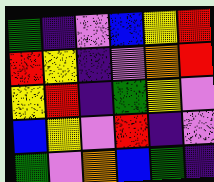[["green", "indigo", "violet", "blue", "yellow", "red"], ["red", "yellow", "indigo", "violet", "orange", "red"], ["yellow", "red", "indigo", "green", "yellow", "violet"], ["blue", "yellow", "violet", "red", "indigo", "violet"], ["green", "violet", "orange", "blue", "green", "indigo"]]